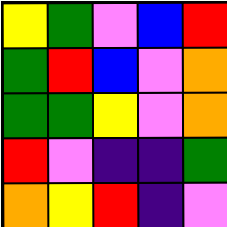[["yellow", "green", "violet", "blue", "red"], ["green", "red", "blue", "violet", "orange"], ["green", "green", "yellow", "violet", "orange"], ["red", "violet", "indigo", "indigo", "green"], ["orange", "yellow", "red", "indigo", "violet"]]